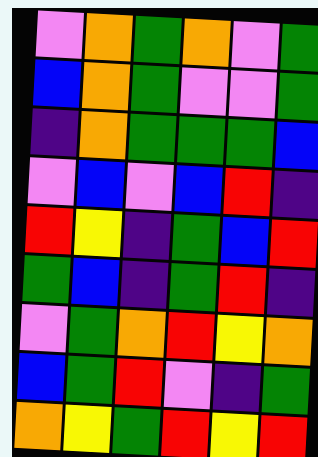[["violet", "orange", "green", "orange", "violet", "green"], ["blue", "orange", "green", "violet", "violet", "green"], ["indigo", "orange", "green", "green", "green", "blue"], ["violet", "blue", "violet", "blue", "red", "indigo"], ["red", "yellow", "indigo", "green", "blue", "red"], ["green", "blue", "indigo", "green", "red", "indigo"], ["violet", "green", "orange", "red", "yellow", "orange"], ["blue", "green", "red", "violet", "indigo", "green"], ["orange", "yellow", "green", "red", "yellow", "red"]]